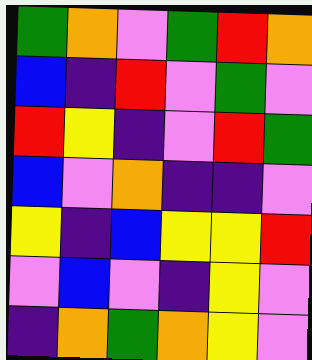[["green", "orange", "violet", "green", "red", "orange"], ["blue", "indigo", "red", "violet", "green", "violet"], ["red", "yellow", "indigo", "violet", "red", "green"], ["blue", "violet", "orange", "indigo", "indigo", "violet"], ["yellow", "indigo", "blue", "yellow", "yellow", "red"], ["violet", "blue", "violet", "indigo", "yellow", "violet"], ["indigo", "orange", "green", "orange", "yellow", "violet"]]